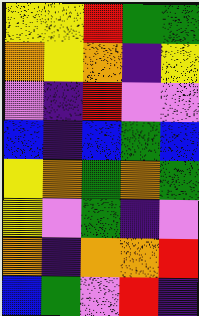[["yellow", "yellow", "red", "green", "green"], ["orange", "yellow", "orange", "indigo", "yellow"], ["violet", "indigo", "red", "violet", "violet"], ["blue", "indigo", "blue", "green", "blue"], ["yellow", "orange", "green", "orange", "green"], ["yellow", "violet", "green", "indigo", "violet"], ["orange", "indigo", "orange", "orange", "red"], ["blue", "green", "violet", "red", "indigo"]]